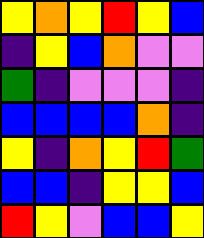[["yellow", "orange", "yellow", "red", "yellow", "blue"], ["indigo", "yellow", "blue", "orange", "violet", "violet"], ["green", "indigo", "violet", "violet", "violet", "indigo"], ["blue", "blue", "blue", "blue", "orange", "indigo"], ["yellow", "indigo", "orange", "yellow", "red", "green"], ["blue", "blue", "indigo", "yellow", "yellow", "blue"], ["red", "yellow", "violet", "blue", "blue", "yellow"]]